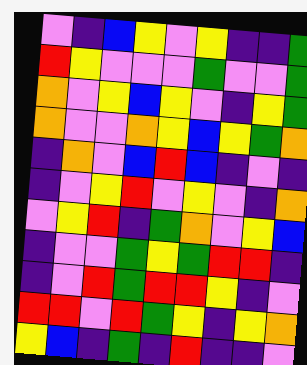[["violet", "indigo", "blue", "yellow", "violet", "yellow", "indigo", "indigo", "green"], ["red", "yellow", "violet", "violet", "violet", "green", "violet", "violet", "green"], ["orange", "violet", "yellow", "blue", "yellow", "violet", "indigo", "yellow", "green"], ["orange", "violet", "violet", "orange", "yellow", "blue", "yellow", "green", "orange"], ["indigo", "orange", "violet", "blue", "red", "blue", "indigo", "violet", "indigo"], ["indigo", "violet", "yellow", "red", "violet", "yellow", "violet", "indigo", "orange"], ["violet", "yellow", "red", "indigo", "green", "orange", "violet", "yellow", "blue"], ["indigo", "violet", "violet", "green", "yellow", "green", "red", "red", "indigo"], ["indigo", "violet", "red", "green", "red", "red", "yellow", "indigo", "violet"], ["red", "red", "violet", "red", "green", "yellow", "indigo", "yellow", "orange"], ["yellow", "blue", "indigo", "green", "indigo", "red", "indigo", "indigo", "violet"]]